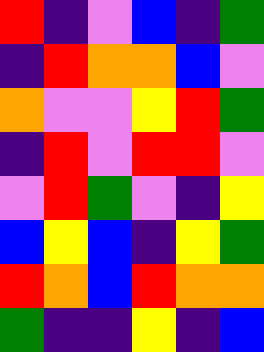[["red", "indigo", "violet", "blue", "indigo", "green"], ["indigo", "red", "orange", "orange", "blue", "violet"], ["orange", "violet", "violet", "yellow", "red", "green"], ["indigo", "red", "violet", "red", "red", "violet"], ["violet", "red", "green", "violet", "indigo", "yellow"], ["blue", "yellow", "blue", "indigo", "yellow", "green"], ["red", "orange", "blue", "red", "orange", "orange"], ["green", "indigo", "indigo", "yellow", "indigo", "blue"]]